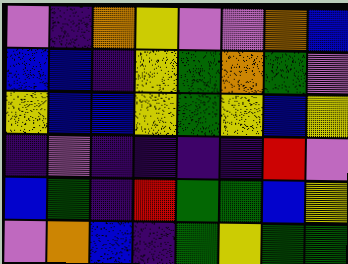[["violet", "indigo", "orange", "yellow", "violet", "violet", "orange", "blue"], ["blue", "blue", "indigo", "yellow", "green", "orange", "green", "violet"], ["yellow", "blue", "blue", "yellow", "green", "yellow", "blue", "yellow"], ["indigo", "violet", "indigo", "indigo", "indigo", "indigo", "red", "violet"], ["blue", "green", "indigo", "red", "green", "green", "blue", "yellow"], ["violet", "orange", "blue", "indigo", "green", "yellow", "green", "green"]]